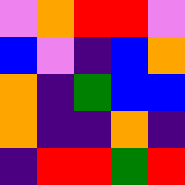[["violet", "orange", "red", "red", "violet"], ["blue", "violet", "indigo", "blue", "orange"], ["orange", "indigo", "green", "blue", "blue"], ["orange", "indigo", "indigo", "orange", "indigo"], ["indigo", "red", "red", "green", "red"]]